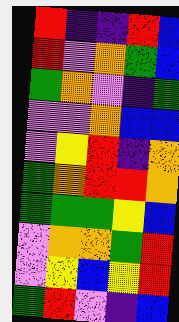[["red", "indigo", "indigo", "red", "blue"], ["red", "violet", "orange", "green", "blue"], ["green", "orange", "violet", "indigo", "green"], ["violet", "violet", "orange", "blue", "blue"], ["violet", "yellow", "red", "indigo", "orange"], ["green", "orange", "red", "red", "orange"], ["green", "green", "green", "yellow", "blue"], ["violet", "orange", "orange", "green", "red"], ["violet", "yellow", "blue", "yellow", "red"], ["green", "red", "violet", "indigo", "blue"]]